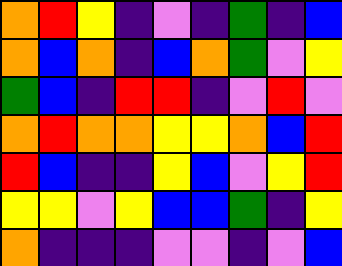[["orange", "red", "yellow", "indigo", "violet", "indigo", "green", "indigo", "blue"], ["orange", "blue", "orange", "indigo", "blue", "orange", "green", "violet", "yellow"], ["green", "blue", "indigo", "red", "red", "indigo", "violet", "red", "violet"], ["orange", "red", "orange", "orange", "yellow", "yellow", "orange", "blue", "red"], ["red", "blue", "indigo", "indigo", "yellow", "blue", "violet", "yellow", "red"], ["yellow", "yellow", "violet", "yellow", "blue", "blue", "green", "indigo", "yellow"], ["orange", "indigo", "indigo", "indigo", "violet", "violet", "indigo", "violet", "blue"]]